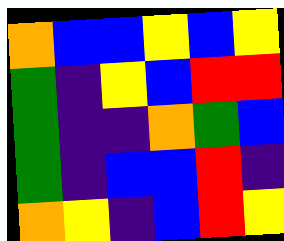[["orange", "blue", "blue", "yellow", "blue", "yellow"], ["green", "indigo", "yellow", "blue", "red", "red"], ["green", "indigo", "indigo", "orange", "green", "blue"], ["green", "indigo", "blue", "blue", "red", "indigo"], ["orange", "yellow", "indigo", "blue", "red", "yellow"]]